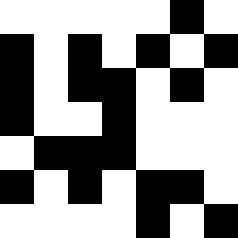[["white", "white", "white", "white", "white", "black", "white"], ["black", "white", "black", "white", "black", "white", "black"], ["black", "white", "black", "black", "white", "black", "white"], ["black", "white", "white", "black", "white", "white", "white"], ["white", "black", "black", "black", "white", "white", "white"], ["black", "white", "black", "white", "black", "black", "white"], ["white", "white", "white", "white", "black", "white", "black"]]